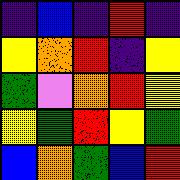[["indigo", "blue", "indigo", "red", "indigo"], ["yellow", "orange", "red", "indigo", "yellow"], ["green", "violet", "orange", "red", "yellow"], ["yellow", "green", "red", "yellow", "green"], ["blue", "orange", "green", "blue", "red"]]